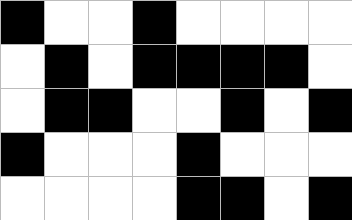[["black", "white", "white", "black", "white", "white", "white", "white"], ["white", "black", "white", "black", "black", "black", "black", "white"], ["white", "black", "black", "white", "white", "black", "white", "black"], ["black", "white", "white", "white", "black", "white", "white", "white"], ["white", "white", "white", "white", "black", "black", "white", "black"]]